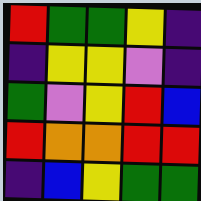[["red", "green", "green", "yellow", "indigo"], ["indigo", "yellow", "yellow", "violet", "indigo"], ["green", "violet", "yellow", "red", "blue"], ["red", "orange", "orange", "red", "red"], ["indigo", "blue", "yellow", "green", "green"]]